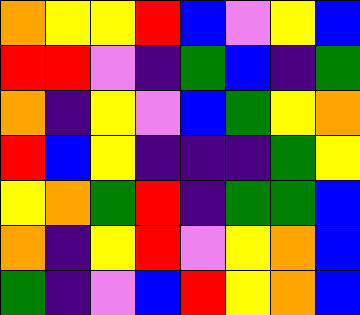[["orange", "yellow", "yellow", "red", "blue", "violet", "yellow", "blue"], ["red", "red", "violet", "indigo", "green", "blue", "indigo", "green"], ["orange", "indigo", "yellow", "violet", "blue", "green", "yellow", "orange"], ["red", "blue", "yellow", "indigo", "indigo", "indigo", "green", "yellow"], ["yellow", "orange", "green", "red", "indigo", "green", "green", "blue"], ["orange", "indigo", "yellow", "red", "violet", "yellow", "orange", "blue"], ["green", "indigo", "violet", "blue", "red", "yellow", "orange", "blue"]]